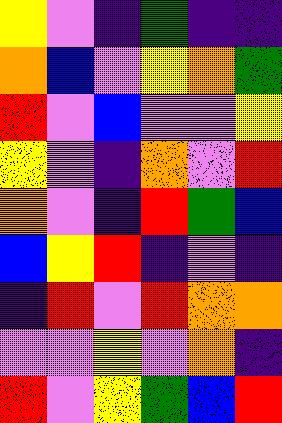[["yellow", "violet", "indigo", "green", "indigo", "indigo"], ["orange", "blue", "violet", "yellow", "orange", "green"], ["red", "violet", "blue", "violet", "violet", "yellow"], ["yellow", "violet", "indigo", "orange", "violet", "red"], ["orange", "violet", "indigo", "red", "green", "blue"], ["blue", "yellow", "red", "indigo", "violet", "indigo"], ["indigo", "red", "violet", "red", "orange", "orange"], ["violet", "violet", "yellow", "violet", "orange", "indigo"], ["red", "violet", "yellow", "green", "blue", "red"]]